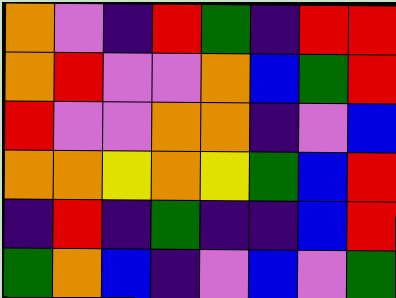[["orange", "violet", "indigo", "red", "green", "indigo", "red", "red"], ["orange", "red", "violet", "violet", "orange", "blue", "green", "red"], ["red", "violet", "violet", "orange", "orange", "indigo", "violet", "blue"], ["orange", "orange", "yellow", "orange", "yellow", "green", "blue", "red"], ["indigo", "red", "indigo", "green", "indigo", "indigo", "blue", "red"], ["green", "orange", "blue", "indigo", "violet", "blue", "violet", "green"]]